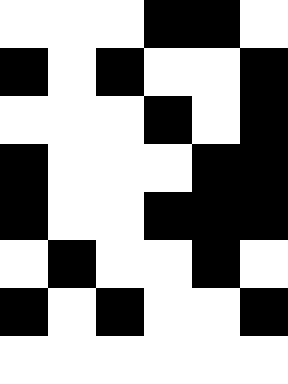[["white", "white", "white", "black", "black", "white"], ["black", "white", "black", "white", "white", "black"], ["white", "white", "white", "black", "white", "black"], ["black", "white", "white", "white", "black", "black"], ["black", "white", "white", "black", "black", "black"], ["white", "black", "white", "white", "black", "white"], ["black", "white", "black", "white", "white", "black"], ["white", "white", "white", "white", "white", "white"]]